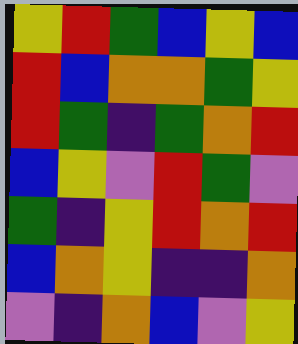[["yellow", "red", "green", "blue", "yellow", "blue"], ["red", "blue", "orange", "orange", "green", "yellow"], ["red", "green", "indigo", "green", "orange", "red"], ["blue", "yellow", "violet", "red", "green", "violet"], ["green", "indigo", "yellow", "red", "orange", "red"], ["blue", "orange", "yellow", "indigo", "indigo", "orange"], ["violet", "indigo", "orange", "blue", "violet", "yellow"]]